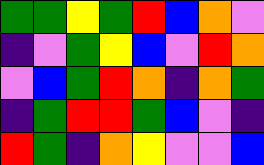[["green", "green", "yellow", "green", "red", "blue", "orange", "violet"], ["indigo", "violet", "green", "yellow", "blue", "violet", "red", "orange"], ["violet", "blue", "green", "red", "orange", "indigo", "orange", "green"], ["indigo", "green", "red", "red", "green", "blue", "violet", "indigo"], ["red", "green", "indigo", "orange", "yellow", "violet", "violet", "blue"]]